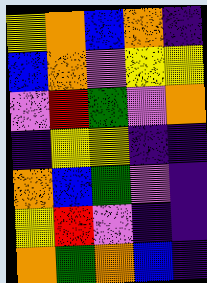[["yellow", "orange", "blue", "orange", "indigo"], ["blue", "orange", "violet", "yellow", "yellow"], ["violet", "red", "green", "violet", "orange"], ["indigo", "yellow", "yellow", "indigo", "indigo"], ["orange", "blue", "green", "violet", "indigo"], ["yellow", "red", "violet", "indigo", "indigo"], ["orange", "green", "orange", "blue", "indigo"]]